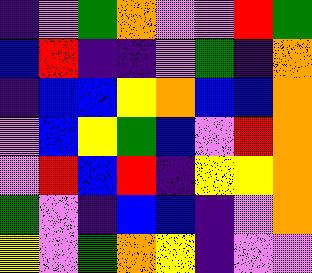[["indigo", "violet", "green", "orange", "violet", "violet", "red", "green"], ["blue", "red", "indigo", "indigo", "violet", "green", "indigo", "orange"], ["indigo", "blue", "blue", "yellow", "orange", "blue", "blue", "orange"], ["violet", "blue", "yellow", "green", "blue", "violet", "red", "orange"], ["violet", "red", "blue", "red", "indigo", "yellow", "yellow", "orange"], ["green", "violet", "indigo", "blue", "blue", "indigo", "violet", "orange"], ["yellow", "violet", "green", "orange", "yellow", "indigo", "violet", "violet"]]